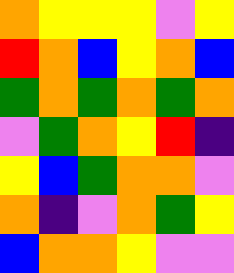[["orange", "yellow", "yellow", "yellow", "violet", "yellow"], ["red", "orange", "blue", "yellow", "orange", "blue"], ["green", "orange", "green", "orange", "green", "orange"], ["violet", "green", "orange", "yellow", "red", "indigo"], ["yellow", "blue", "green", "orange", "orange", "violet"], ["orange", "indigo", "violet", "orange", "green", "yellow"], ["blue", "orange", "orange", "yellow", "violet", "violet"]]